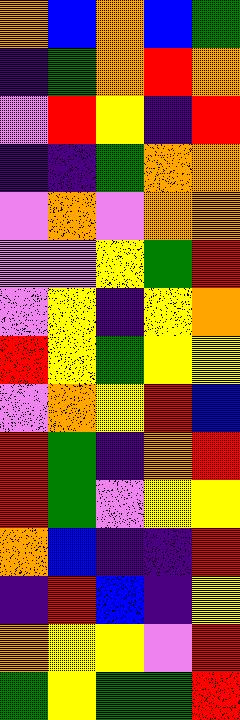[["orange", "blue", "orange", "blue", "green"], ["indigo", "green", "orange", "red", "orange"], ["violet", "red", "yellow", "indigo", "red"], ["indigo", "indigo", "green", "orange", "orange"], ["violet", "orange", "violet", "orange", "orange"], ["violet", "violet", "yellow", "green", "red"], ["violet", "yellow", "indigo", "yellow", "orange"], ["red", "yellow", "green", "yellow", "yellow"], ["violet", "orange", "yellow", "red", "blue"], ["red", "green", "indigo", "orange", "red"], ["red", "green", "violet", "yellow", "yellow"], ["orange", "blue", "indigo", "indigo", "red"], ["indigo", "red", "blue", "indigo", "yellow"], ["orange", "yellow", "yellow", "violet", "red"], ["green", "yellow", "green", "green", "red"]]